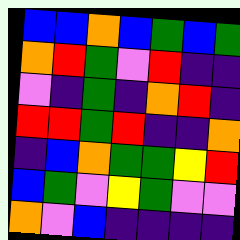[["blue", "blue", "orange", "blue", "green", "blue", "green"], ["orange", "red", "green", "violet", "red", "indigo", "indigo"], ["violet", "indigo", "green", "indigo", "orange", "red", "indigo"], ["red", "red", "green", "red", "indigo", "indigo", "orange"], ["indigo", "blue", "orange", "green", "green", "yellow", "red"], ["blue", "green", "violet", "yellow", "green", "violet", "violet"], ["orange", "violet", "blue", "indigo", "indigo", "indigo", "indigo"]]